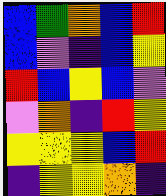[["blue", "green", "orange", "blue", "red"], ["blue", "violet", "indigo", "blue", "yellow"], ["red", "blue", "yellow", "blue", "violet"], ["violet", "orange", "indigo", "red", "yellow"], ["yellow", "yellow", "yellow", "blue", "red"], ["indigo", "yellow", "yellow", "orange", "indigo"]]